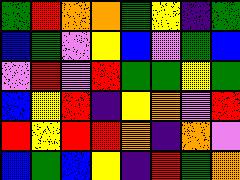[["green", "red", "orange", "orange", "green", "yellow", "indigo", "green"], ["blue", "green", "violet", "yellow", "blue", "violet", "green", "blue"], ["violet", "red", "violet", "red", "green", "green", "yellow", "green"], ["blue", "yellow", "red", "indigo", "yellow", "orange", "violet", "red"], ["red", "yellow", "red", "red", "orange", "indigo", "orange", "violet"], ["blue", "green", "blue", "yellow", "indigo", "red", "green", "orange"]]